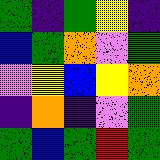[["green", "indigo", "green", "yellow", "indigo"], ["blue", "green", "orange", "violet", "green"], ["violet", "yellow", "blue", "yellow", "orange"], ["indigo", "orange", "indigo", "violet", "green"], ["green", "blue", "green", "red", "green"]]